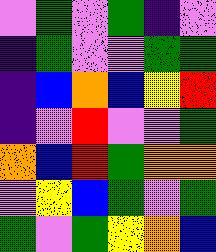[["violet", "green", "violet", "green", "indigo", "violet"], ["indigo", "green", "violet", "violet", "green", "green"], ["indigo", "blue", "orange", "blue", "yellow", "red"], ["indigo", "violet", "red", "violet", "violet", "green"], ["orange", "blue", "red", "green", "orange", "orange"], ["violet", "yellow", "blue", "green", "violet", "green"], ["green", "violet", "green", "yellow", "orange", "blue"]]